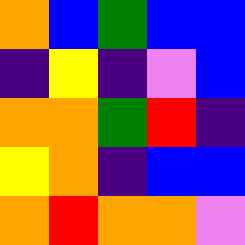[["orange", "blue", "green", "blue", "blue"], ["indigo", "yellow", "indigo", "violet", "blue"], ["orange", "orange", "green", "red", "indigo"], ["yellow", "orange", "indigo", "blue", "blue"], ["orange", "red", "orange", "orange", "violet"]]